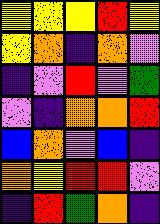[["yellow", "yellow", "yellow", "red", "yellow"], ["yellow", "orange", "indigo", "orange", "violet"], ["indigo", "violet", "red", "violet", "green"], ["violet", "indigo", "orange", "orange", "red"], ["blue", "orange", "violet", "blue", "indigo"], ["orange", "yellow", "red", "red", "violet"], ["indigo", "red", "green", "orange", "indigo"]]